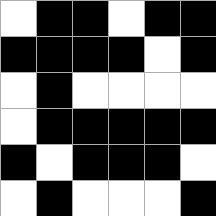[["white", "black", "black", "white", "black", "black"], ["black", "black", "black", "black", "white", "black"], ["white", "black", "white", "white", "white", "white"], ["white", "black", "black", "black", "black", "black"], ["black", "white", "black", "black", "black", "white"], ["white", "black", "white", "white", "white", "black"]]